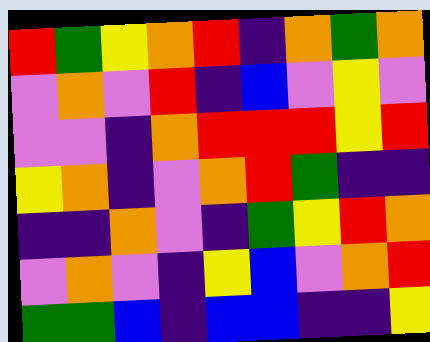[["red", "green", "yellow", "orange", "red", "indigo", "orange", "green", "orange"], ["violet", "orange", "violet", "red", "indigo", "blue", "violet", "yellow", "violet"], ["violet", "violet", "indigo", "orange", "red", "red", "red", "yellow", "red"], ["yellow", "orange", "indigo", "violet", "orange", "red", "green", "indigo", "indigo"], ["indigo", "indigo", "orange", "violet", "indigo", "green", "yellow", "red", "orange"], ["violet", "orange", "violet", "indigo", "yellow", "blue", "violet", "orange", "red"], ["green", "green", "blue", "indigo", "blue", "blue", "indigo", "indigo", "yellow"]]